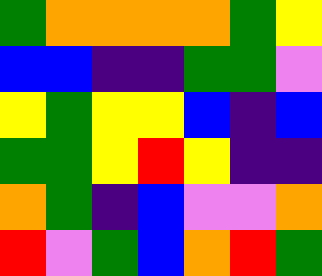[["green", "orange", "orange", "orange", "orange", "green", "yellow"], ["blue", "blue", "indigo", "indigo", "green", "green", "violet"], ["yellow", "green", "yellow", "yellow", "blue", "indigo", "blue"], ["green", "green", "yellow", "red", "yellow", "indigo", "indigo"], ["orange", "green", "indigo", "blue", "violet", "violet", "orange"], ["red", "violet", "green", "blue", "orange", "red", "green"]]